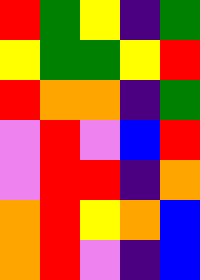[["red", "green", "yellow", "indigo", "green"], ["yellow", "green", "green", "yellow", "red"], ["red", "orange", "orange", "indigo", "green"], ["violet", "red", "violet", "blue", "red"], ["violet", "red", "red", "indigo", "orange"], ["orange", "red", "yellow", "orange", "blue"], ["orange", "red", "violet", "indigo", "blue"]]